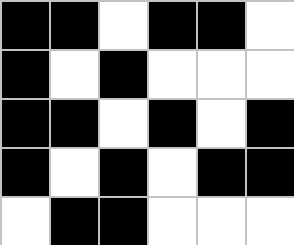[["black", "black", "white", "black", "black", "white"], ["black", "white", "black", "white", "white", "white"], ["black", "black", "white", "black", "white", "black"], ["black", "white", "black", "white", "black", "black"], ["white", "black", "black", "white", "white", "white"]]